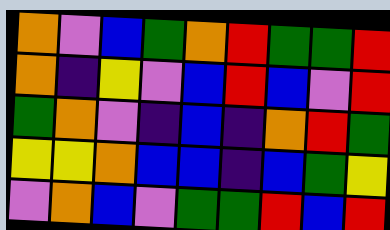[["orange", "violet", "blue", "green", "orange", "red", "green", "green", "red"], ["orange", "indigo", "yellow", "violet", "blue", "red", "blue", "violet", "red"], ["green", "orange", "violet", "indigo", "blue", "indigo", "orange", "red", "green"], ["yellow", "yellow", "orange", "blue", "blue", "indigo", "blue", "green", "yellow"], ["violet", "orange", "blue", "violet", "green", "green", "red", "blue", "red"]]